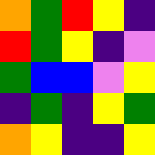[["orange", "green", "red", "yellow", "indigo"], ["red", "green", "yellow", "indigo", "violet"], ["green", "blue", "blue", "violet", "yellow"], ["indigo", "green", "indigo", "yellow", "green"], ["orange", "yellow", "indigo", "indigo", "yellow"]]